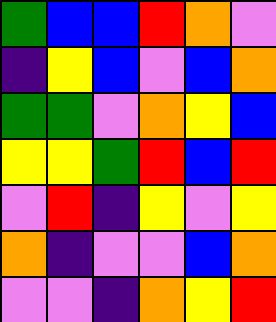[["green", "blue", "blue", "red", "orange", "violet"], ["indigo", "yellow", "blue", "violet", "blue", "orange"], ["green", "green", "violet", "orange", "yellow", "blue"], ["yellow", "yellow", "green", "red", "blue", "red"], ["violet", "red", "indigo", "yellow", "violet", "yellow"], ["orange", "indigo", "violet", "violet", "blue", "orange"], ["violet", "violet", "indigo", "orange", "yellow", "red"]]